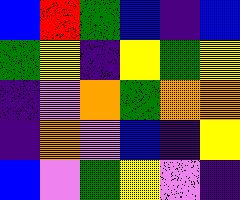[["blue", "red", "green", "blue", "indigo", "blue"], ["green", "yellow", "indigo", "yellow", "green", "yellow"], ["indigo", "violet", "orange", "green", "orange", "orange"], ["indigo", "orange", "violet", "blue", "indigo", "yellow"], ["blue", "violet", "green", "yellow", "violet", "indigo"]]